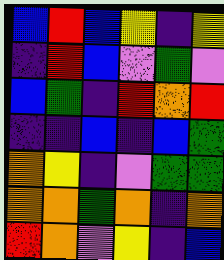[["blue", "red", "blue", "yellow", "indigo", "yellow"], ["indigo", "red", "blue", "violet", "green", "violet"], ["blue", "green", "indigo", "red", "orange", "red"], ["indigo", "indigo", "blue", "indigo", "blue", "green"], ["orange", "yellow", "indigo", "violet", "green", "green"], ["orange", "orange", "green", "orange", "indigo", "orange"], ["red", "orange", "violet", "yellow", "indigo", "blue"]]